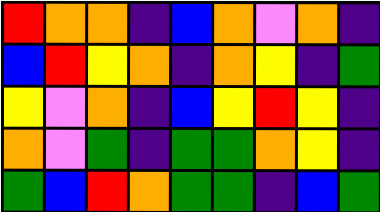[["red", "orange", "orange", "indigo", "blue", "orange", "violet", "orange", "indigo"], ["blue", "red", "yellow", "orange", "indigo", "orange", "yellow", "indigo", "green"], ["yellow", "violet", "orange", "indigo", "blue", "yellow", "red", "yellow", "indigo"], ["orange", "violet", "green", "indigo", "green", "green", "orange", "yellow", "indigo"], ["green", "blue", "red", "orange", "green", "green", "indigo", "blue", "green"]]